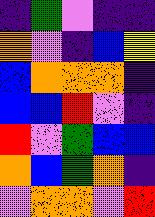[["indigo", "green", "violet", "indigo", "indigo"], ["orange", "violet", "indigo", "blue", "yellow"], ["blue", "orange", "orange", "orange", "indigo"], ["blue", "blue", "red", "violet", "indigo"], ["red", "violet", "green", "blue", "blue"], ["orange", "blue", "green", "orange", "indigo"], ["violet", "orange", "orange", "violet", "red"]]